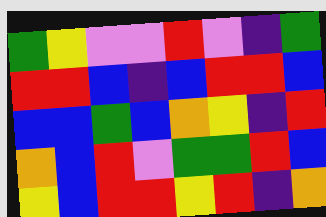[["green", "yellow", "violet", "violet", "red", "violet", "indigo", "green"], ["red", "red", "blue", "indigo", "blue", "red", "red", "blue"], ["blue", "blue", "green", "blue", "orange", "yellow", "indigo", "red"], ["orange", "blue", "red", "violet", "green", "green", "red", "blue"], ["yellow", "blue", "red", "red", "yellow", "red", "indigo", "orange"]]